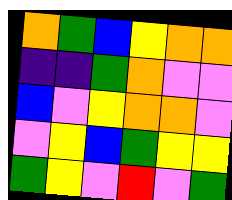[["orange", "green", "blue", "yellow", "orange", "orange"], ["indigo", "indigo", "green", "orange", "violet", "violet"], ["blue", "violet", "yellow", "orange", "orange", "violet"], ["violet", "yellow", "blue", "green", "yellow", "yellow"], ["green", "yellow", "violet", "red", "violet", "green"]]